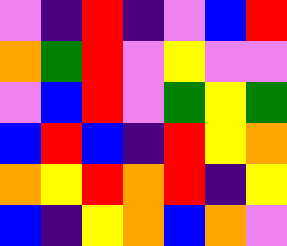[["violet", "indigo", "red", "indigo", "violet", "blue", "red"], ["orange", "green", "red", "violet", "yellow", "violet", "violet"], ["violet", "blue", "red", "violet", "green", "yellow", "green"], ["blue", "red", "blue", "indigo", "red", "yellow", "orange"], ["orange", "yellow", "red", "orange", "red", "indigo", "yellow"], ["blue", "indigo", "yellow", "orange", "blue", "orange", "violet"]]